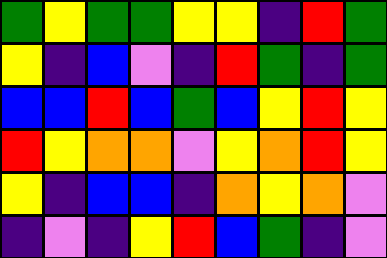[["green", "yellow", "green", "green", "yellow", "yellow", "indigo", "red", "green"], ["yellow", "indigo", "blue", "violet", "indigo", "red", "green", "indigo", "green"], ["blue", "blue", "red", "blue", "green", "blue", "yellow", "red", "yellow"], ["red", "yellow", "orange", "orange", "violet", "yellow", "orange", "red", "yellow"], ["yellow", "indigo", "blue", "blue", "indigo", "orange", "yellow", "orange", "violet"], ["indigo", "violet", "indigo", "yellow", "red", "blue", "green", "indigo", "violet"]]